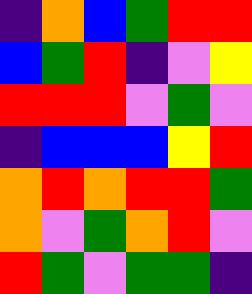[["indigo", "orange", "blue", "green", "red", "red"], ["blue", "green", "red", "indigo", "violet", "yellow"], ["red", "red", "red", "violet", "green", "violet"], ["indigo", "blue", "blue", "blue", "yellow", "red"], ["orange", "red", "orange", "red", "red", "green"], ["orange", "violet", "green", "orange", "red", "violet"], ["red", "green", "violet", "green", "green", "indigo"]]